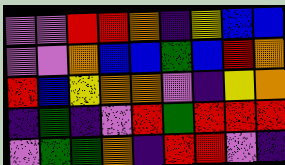[["violet", "violet", "red", "red", "orange", "indigo", "yellow", "blue", "blue"], ["violet", "violet", "orange", "blue", "blue", "green", "blue", "red", "orange"], ["red", "blue", "yellow", "orange", "orange", "violet", "indigo", "yellow", "orange"], ["indigo", "green", "indigo", "violet", "red", "green", "red", "red", "red"], ["violet", "green", "green", "orange", "indigo", "red", "red", "violet", "indigo"]]